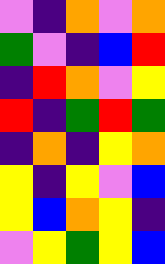[["violet", "indigo", "orange", "violet", "orange"], ["green", "violet", "indigo", "blue", "red"], ["indigo", "red", "orange", "violet", "yellow"], ["red", "indigo", "green", "red", "green"], ["indigo", "orange", "indigo", "yellow", "orange"], ["yellow", "indigo", "yellow", "violet", "blue"], ["yellow", "blue", "orange", "yellow", "indigo"], ["violet", "yellow", "green", "yellow", "blue"]]